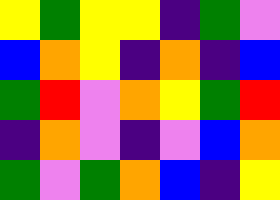[["yellow", "green", "yellow", "yellow", "indigo", "green", "violet"], ["blue", "orange", "yellow", "indigo", "orange", "indigo", "blue"], ["green", "red", "violet", "orange", "yellow", "green", "red"], ["indigo", "orange", "violet", "indigo", "violet", "blue", "orange"], ["green", "violet", "green", "orange", "blue", "indigo", "yellow"]]